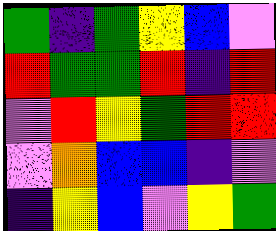[["green", "indigo", "green", "yellow", "blue", "violet"], ["red", "green", "green", "red", "indigo", "red"], ["violet", "red", "yellow", "green", "red", "red"], ["violet", "orange", "blue", "blue", "indigo", "violet"], ["indigo", "yellow", "blue", "violet", "yellow", "green"]]